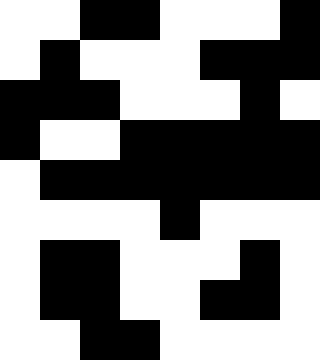[["white", "white", "black", "black", "white", "white", "white", "black"], ["white", "black", "white", "white", "white", "black", "black", "black"], ["black", "black", "black", "white", "white", "white", "black", "white"], ["black", "white", "white", "black", "black", "black", "black", "black"], ["white", "black", "black", "black", "black", "black", "black", "black"], ["white", "white", "white", "white", "black", "white", "white", "white"], ["white", "black", "black", "white", "white", "white", "black", "white"], ["white", "black", "black", "white", "white", "black", "black", "white"], ["white", "white", "black", "black", "white", "white", "white", "white"]]